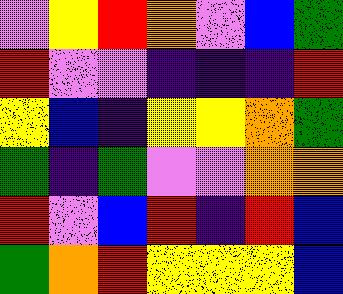[["violet", "yellow", "red", "orange", "violet", "blue", "green"], ["red", "violet", "violet", "indigo", "indigo", "indigo", "red"], ["yellow", "blue", "indigo", "yellow", "yellow", "orange", "green"], ["green", "indigo", "green", "violet", "violet", "orange", "orange"], ["red", "violet", "blue", "red", "indigo", "red", "blue"], ["green", "orange", "red", "yellow", "yellow", "yellow", "blue"]]